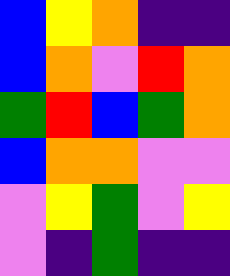[["blue", "yellow", "orange", "indigo", "indigo"], ["blue", "orange", "violet", "red", "orange"], ["green", "red", "blue", "green", "orange"], ["blue", "orange", "orange", "violet", "violet"], ["violet", "yellow", "green", "violet", "yellow"], ["violet", "indigo", "green", "indigo", "indigo"]]